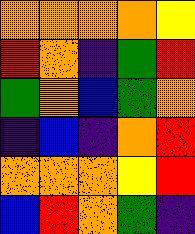[["orange", "orange", "orange", "orange", "yellow"], ["red", "orange", "indigo", "green", "red"], ["green", "orange", "blue", "green", "orange"], ["indigo", "blue", "indigo", "orange", "red"], ["orange", "orange", "orange", "yellow", "red"], ["blue", "red", "orange", "green", "indigo"]]